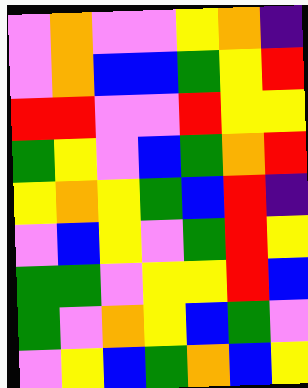[["violet", "orange", "violet", "violet", "yellow", "orange", "indigo"], ["violet", "orange", "blue", "blue", "green", "yellow", "red"], ["red", "red", "violet", "violet", "red", "yellow", "yellow"], ["green", "yellow", "violet", "blue", "green", "orange", "red"], ["yellow", "orange", "yellow", "green", "blue", "red", "indigo"], ["violet", "blue", "yellow", "violet", "green", "red", "yellow"], ["green", "green", "violet", "yellow", "yellow", "red", "blue"], ["green", "violet", "orange", "yellow", "blue", "green", "violet"], ["violet", "yellow", "blue", "green", "orange", "blue", "yellow"]]